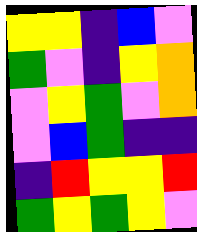[["yellow", "yellow", "indigo", "blue", "violet"], ["green", "violet", "indigo", "yellow", "orange"], ["violet", "yellow", "green", "violet", "orange"], ["violet", "blue", "green", "indigo", "indigo"], ["indigo", "red", "yellow", "yellow", "red"], ["green", "yellow", "green", "yellow", "violet"]]